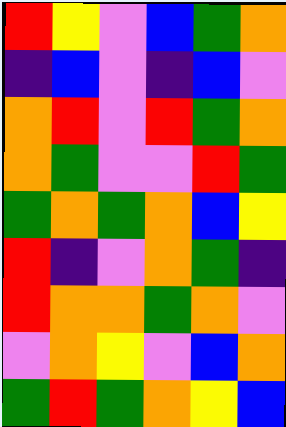[["red", "yellow", "violet", "blue", "green", "orange"], ["indigo", "blue", "violet", "indigo", "blue", "violet"], ["orange", "red", "violet", "red", "green", "orange"], ["orange", "green", "violet", "violet", "red", "green"], ["green", "orange", "green", "orange", "blue", "yellow"], ["red", "indigo", "violet", "orange", "green", "indigo"], ["red", "orange", "orange", "green", "orange", "violet"], ["violet", "orange", "yellow", "violet", "blue", "orange"], ["green", "red", "green", "orange", "yellow", "blue"]]